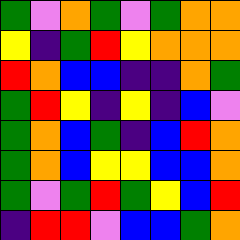[["green", "violet", "orange", "green", "violet", "green", "orange", "orange"], ["yellow", "indigo", "green", "red", "yellow", "orange", "orange", "orange"], ["red", "orange", "blue", "blue", "indigo", "indigo", "orange", "green"], ["green", "red", "yellow", "indigo", "yellow", "indigo", "blue", "violet"], ["green", "orange", "blue", "green", "indigo", "blue", "red", "orange"], ["green", "orange", "blue", "yellow", "yellow", "blue", "blue", "orange"], ["green", "violet", "green", "red", "green", "yellow", "blue", "red"], ["indigo", "red", "red", "violet", "blue", "blue", "green", "orange"]]